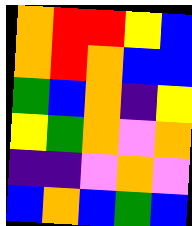[["orange", "red", "red", "yellow", "blue"], ["orange", "red", "orange", "blue", "blue"], ["green", "blue", "orange", "indigo", "yellow"], ["yellow", "green", "orange", "violet", "orange"], ["indigo", "indigo", "violet", "orange", "violet"], ["blue", "orange", "blue", "green", "blue"]]